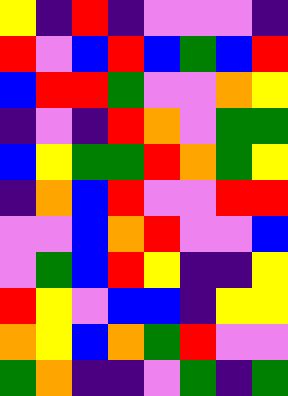[["yellow", "indigo", "red", "indigo", "violet", "violet", "violet", "indigo"], ["red", "violet", "blue", "red", "blue", "green", "blue", "red"], ["blue", "red", "red", "green", "violet", "violet", "orange", "yellow"], ["indigo", "violet", "indigo", "red", "orange", "violet", "green", "green"], ["blue", "yellow", "green", "green", "red", "orange", "green", "yellow"], ["indigo", "orange", "blue", "red", "violet", "violet", "red", "red"], ["violet", "violet", "blue", "orange", "red", "violet", "violet", "blue"], ["violet", "green", "blue", "red", "yellow", "indigo", "indigo", "yellow"], ["red", "yellow", "violet", "blue", "blue", "indigo", "yellow", "yellow"], ["orange", "yellow", "blue", "orange", "green", "red", "violet", "violet"], ["green", "orange", "indigo", "indigo", "violet", "green", "indigo", "green"]]